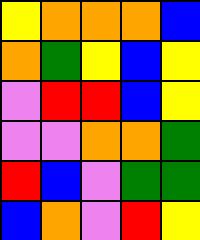[["yellow", "orange", "orange", "orange", "blue"], ["orange", "green", "yellow", "blue", "yellow"], ["violet", "red", "red", "blue", "yellow"], ["violet", "violet", "orange", "orange", "green"], ["red", "blue", "violet", "green", "green"], ["blue", "orange", "violet", "red", "yellow"]]